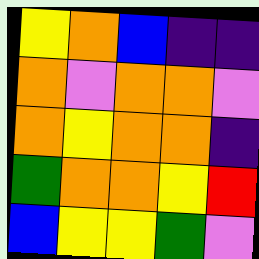[["yellow", "orange", "blue", "indigo", "indigo"], ["orange", "violet", "orange", "orange", "violet"], ["orange", "yellow", "orange", "orange", "indigo"], ["green", "orange", "orange", "yellow", "red"], ["blue", "yellow", "yellow", "green", "violet"]]